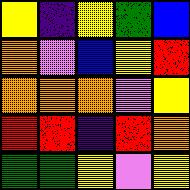[["yellow", "indigo", "yellow", "green", "blue"], ["orange", "violet", "blue", "yellow", "red"], ["orange", "orange", "orange", "violet", "yellow"], ["red", "red", "indigo", "red", "orange"], ["green", "green", "yellow", "violet", "yellow"]]